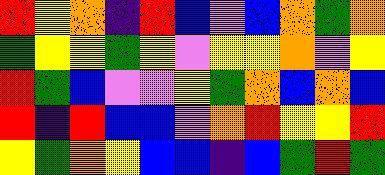[["red", "yellow", "orange", "indigo", "red", "blue", "violet", "blue", "orange", "green", "orange"], ["green", "yellow", "yellow", "green", "yellow", "violet", "yellow", "yellow", "orange", "violet", "yellow"], ["red", "green", "blue", "violet", "violet", "yellow", "green", "orange", "blue", "orange", "blue"], ["red", "indigo", "red", "blue", "blue", "violet", "orange", "red", "yellow", "yellow", "red"], ["yellow", "green", "orange", "yellow", "blue", "blue", "indigo", "blue", "green", "red", "green"]]